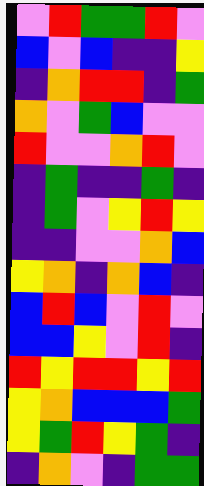[["violet", "red", "green", "green", "red", "violet"], ["blue", "violet", "blue", "indigo", "indigo", "yellow"], ["indigo", "orange", "red", "red", "indigo", "green"], ["orange", "violet", "green", "blue", "violet", "violet"], ["red", "violet", "violet", "orange", "red", "violet"], ["indigo", "green", "indigo", "indigo", "green", "indigo"], ["indigo", "green", "violet", "yellow", "red", "yellow"], ["indigo", "indigo", "violet", "violet", "orange", "blue"], ["yellow", "orange", "indigo", "orange", "blue", "indigo"], ["blue", "red", "blue", "violet", "red", "violet"], ["blue", "blue", "yellow", "violet", "red", "indigo"], ["red", "yellow", "red", "red", "yellow", "red"], ["yellow", "orange", "blue", "blue", "blue", "green"], ["yellow", "green", "red", "yellow", "green", "indigo"], ["indigo", "orange", "violet", "indigo", "green", "green"]]